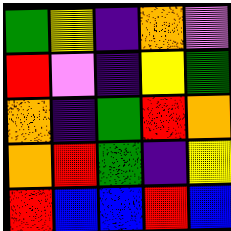[["green", "yellow", "indigo", "orange", "violet"], ["red", "violet", "indigo", "yellow", "green"], ["orange", "indigo", "green", "red", "orange"], ["orange", "red", "green", "indigo", "yellow"], ["red", "blue", "blue", "red", "blue"]]